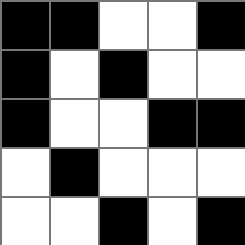[["black", "black", "white", "white", "black"], ["black", "white", "black", "white", "white"], ["black", "white", "white", "black", "black"], ["white", "black", "white", "white", "white"], ["white", "white", "black", "white", "black"]]